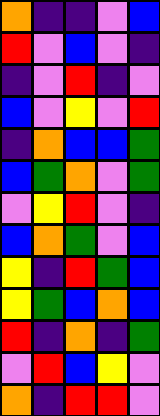[["orange", "indigo", "indigo", "violet", "blue"], ["red", "violet", "blue", "violet", "indigo"], ["indigo", "violet", "red", "indigo", "violet"], ["blue", "violet", "yellow", "violet", "red"], ["indigo", "orange", "blue", "blue", "green"], ["blue", "green", "orange", "violet", "green"], ["violet", "yellow", "red", "violet", "indigo"], ["blue", "orange", "green", "violet", "blue"], ["yellow", "indigo", "red", "green", "blue"], ["yellow", "green", "blue", "orange", "blue"], ["red", "indigo", "orange", "indigo", "green"], ["violet", "red", "blue", "yellow", "violet"], ["orange", "indigo", "red", "red", "violet"]]